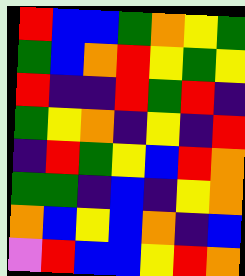[["red", "blue", "blue", "green", "orange", "yellow", "green"], ["green", "blue", "orange", "red", "yellow", "green", "yellow"], ["red", "indigo", "indigo", "red", "green", "red", "indigo"], ["green", "yellow", "orange", "indigo", "yellow", "indigo", "red"], ["indigo", "red", "green", "yellow", "blue", "red", "orange"], ["green", "green", "indigo", "blue", "indigo", "yellow", "orange"], ["orange", "blue", "yellow", "blue", "orange", "indigo", "blue"], ["violet", "red", "blue", "blue", "yellow", "red", "orange"]]